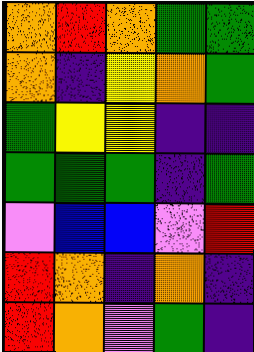[["orange", "red", "orange", "green", "green"], ["orange", "indigo", "yellow", "orange", "green"], ["green", "yellow", "yellow", "indigo", "indigo"], ["green", "green", "green", "indigo", "green"], ["violet", "blue", "blue", "violet", "red"], ["red", "orange", "indigo", "orange", "indigo"], ["red", "orange", "violet", "green", "indigo"]]